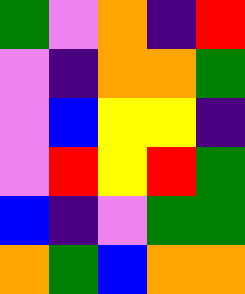[["green", "violet", "orange", "indigo", "red"], ["violet", "indigo", "orange", "orange", "green"], ["violet", "blue", "yellow", "yellow", "indigo"], ["violet", "red", "yellow", "red", "green"], ["blue", "indigo", "violet", "green", "green"], ["orange", "green", "blue", "orange", "orange"]]